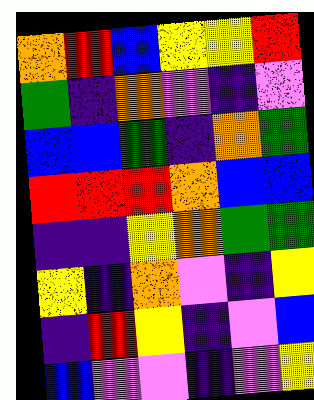[["orange", "red", "blue", "yellow", "yellow", "red"], ["green", "indigo", "orange", "violet", "indigo", "violet"], ["blue", "blue", "green", "indigo", "orange", "green"], ["red", "red", "red", "orange", "blue", "blue"], ["indigo", "indigo", "yellow", "orange", "green", "green"], ["yellow", "indigo", "orange", "violet", "indigo", "yellow"], ["indigo", "red", "yellow", "indigo", "violet", "blue"], ["blue", "violet", "violet", "indigo", "violet", "yellow"]]